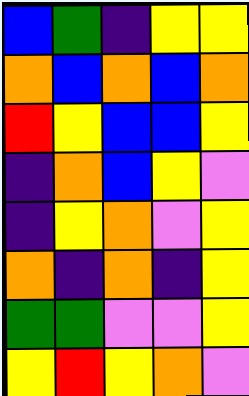[["blue", "green", "indigo", "yellow", "yellow"], ["orange", "blue", "orange", "blue", "orange"], ["red", "yellow", "blue", "blue", "yellow"], ["indigo", "orange", "blue", "yellow", "violet"], ["indigo", "yellow", "orange", "violet", "yellow"], ["orange", "indigo", "orange", "indigo", "yellow"], ["green", "green", "violet", "violet", "yellow"], ["yellow", "red", "yellow", "orange", "violet"]]